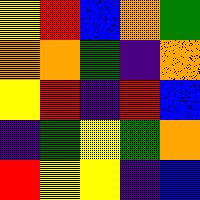[["yellow", "red", "blue", "orange", "green"], ["orange", "orange", "green", "indigo", "orange"], ["yellow", "red", "indigo", "red", "blue"], ["indigo", "green", "yellow", "green", "orange"], ["red", "yellow", "yellow", "indigo", "blue"]]